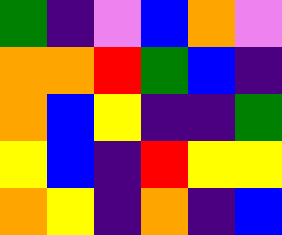[["green", "indigo", "violet", "blue", "orange", "violet"], ["orange", "orange", "red", "green", "blue", "indigo"], ["orange", "blue", "yellow", "indigo", "indigo", "green"], ["yellow", "blue", "indigo", "red", "yellow", "yellow"], ["orange", "yellow", "indigo", "orange", "indigo", "blue"]]